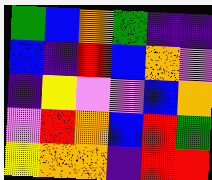[["green", "blue", "orange", "green", "indigo", "indigo"], ["blue", "indigo", "red", "blue", "orange", "violet"], ["indigo", "yellow", "violet", "violet", "blue", "orange"], ["violet", "red", "orange", "blue", "red", "green"], ["yellow", "orange", "orange", "indigo", "red", "red"]]